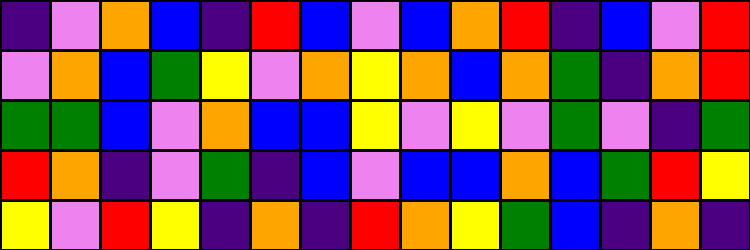[["indigo", "violet", "orange", "blue", "indigo", "red", "blue", "violet", "blue", "orange", "red", "indigo", "blue", "violet", "red"], ["violet", "orange", "blue", "green", "yellow", "violet", "orange", "yellow", "orange", "blue", "orange", "green", "indigo", "orange", "red"], ["green", "green", "blue", "violet", "orange", "blue", "blue", "yellow", "violet", "yellow", "violet", "green", "violet", "indigo", "green"], ["red", "orange", "indigo", "violet", "green", "indigo", "blue", "violet", "blue", "blue", "orange", "blue", "green", "red", "yellow"], ["yellow", "violet", "red", "yellow", "indigo", "orange", "indigo", "red", "orange", "yellow", "green", "blue", "indigo", "orange", "indigo"]]